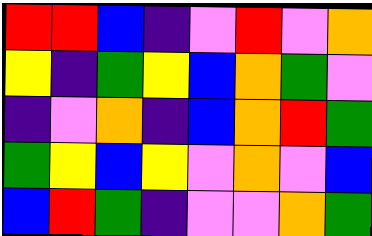[["red", "red", "blue", "indigo", "violet", "red", "violet", "orange"], ["yellow", "indigo", "green", "yellow", "blue", "orange", "green", "violet"], ["indigo", "violet", "orange", "indigo", "blue", "orange", "red", "green"], ["green", "yellow", "blue", "yellow", "violet", "orange", "violet", "blue"], ["blue", "red", "green", "indigo", "violet", "violet", "orange", "green"]]